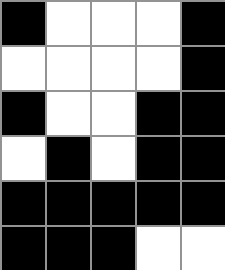[["black", "white", "white", "white", "black"], ["white", "white", "white", "white", "black"], ["black", "white", "white", "black", "black"], ["white", "black", "white", "black", "black"], ["black", "black", "black", "black", "black"], ["black", "black", "black", "white", "white"]]